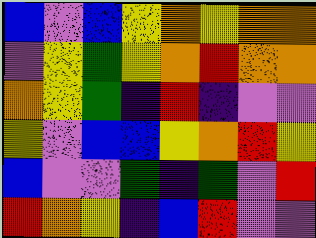[["blue", "violet", "blue", "yellow", "orange", "yellow", "orange", "orange"], ["violet", "yellow", "green", "yellow", "orange", "red", "orange", "orange"], ["orange", "yellow", "green", "indigo", "red", "indigo", "violet", "violet"], ["yellow", "violet", "blue", "blue", "yellow", "orange", "red", "yellow"], ["blue", "violet", "violet", "green", "indigo", "green", "violet", "red"], ["red", "orange", "yellow", "indigo", "blue", "red", "violet", "violet"]]